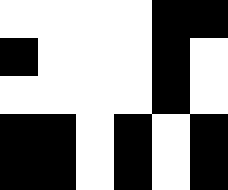[["white", "white", "white", "white", "black", "black"], ["black", "white", "white", "white", "black", "white"], ["white", "white", "white", "white", "black", "white"], ["black", "black", "white", "black", "white", "black"], ["black", "black", "white", "black", "white", "black"]]